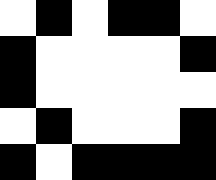[["white", "black", "white", "black", "black", "white"], ["black", "white", "white", "white", "white", "black"], ["black", "white", "white", "white", "white", "white"], ["white", "black", "white", "white", "white", "black"], ["black", "white", "black", "black", "black", "black"]]